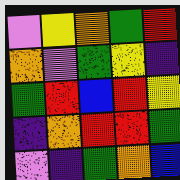[["violet", "yellow", "orange", "green", "red"], ["orange", "violet", "green", "yellow", "indigo"], ["green", "red", "blue", "red", "yellow"], ["indigo", "orange", "red", "red", "green"], ["violet", "indigo", "green", "orange", "blue"]]